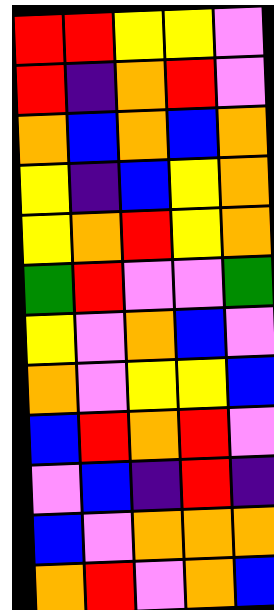[["red", "red", "yellow", "yellow", "violet"], ["red", "indigo", "orange", "red", "violet"], ["orange", "blue", "orange", "blue", "orange"], ["yellow", "indigo", "blue", "yellow", "orange"], ["yellow", "orange", "red", "yellow", "orange"], ["green", "red", "violet", "violet", "green"], ["yellow", "violet", "orange", "blue", "violet"], ["orange", "violet", "yellow", "yellow", "blue"], ["blue", "red", "orange", "red", "violet"], ["violet", "blue", "indigo", "red", "indigo"], ["blue", "violet", "orange", "orange", "orange"], ["orange", "red", "violet", "orange", "blue"]]